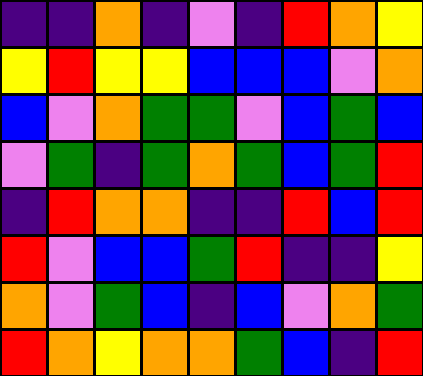[["indigo", "indigo", "orange", "indigo", "violet", "indigo", "red", "orange", "yellow"], ["yellow", "red", "yellow", "yellow", "blue", "blue", "blue", "violet", "orange"], ["blue", "violet", "orange", "green", "green", "violet", "blue", "green", "blue"], ["violet", "green", "indigo", "green", "orange", "green", "blue", "green", "red"], ["indigo", "red", "orange", "orange", "indigo", "indigo", "red", "blue", "red"], ["red", "violet", "blue", "blue", "green", "red", "indigo", "indigo", "yellow"], ["orange", "violet", "green", "blue", "indigo", "blue", "violet", "orange", "green"], ["red", "orange", "yellow", "orange", "orange", "green", "blue", "indigo", "red"]]